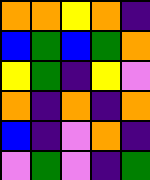[["orange", "orange", "yellow", "orange", "indigo"], ["blue", "green", "blue", "green", "orange"], ["yellow", "green", "indigo", "yellow", "violet"], ["orange", "indigo", "orange", "indigo", "orange"], ["blue", "indigo", "violet", "orange", "indigo"], ["violet", "green", "violet", "indigo", "green"]]